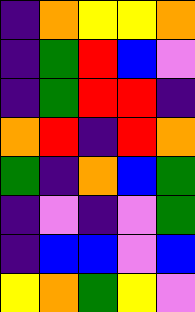[["indigo", "orange", "yellow", "yellow", "orange"], ["indigo", "green", "red", "blue", "violet"], ["indigo", "green", "red", "red", "indigo"], ["orange", "red", "indigo", "red", "orange"], ["green", "indigo", "orange", "blue", "green"], ["indigo", "violet", "indigo", "violet", "green"], ["indigo", "blue", "blue", "violet", "blue"], ["yellow", "orange", "green", "yellow", "violet"]]